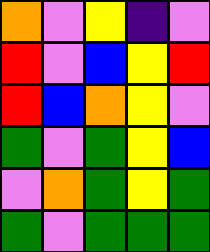[["orange", "violet", "yellow", "indigo", "violet"], ["red", "violet", "blue", "yellow", "red"], ["red", "blue", "orange", "yellow", "violet"], ["green", "violet", "green", "yellow", "blue"], ["violet", "orange", "green", "yellow", "green"], ["green", "violet", "green", "green", "green"]]